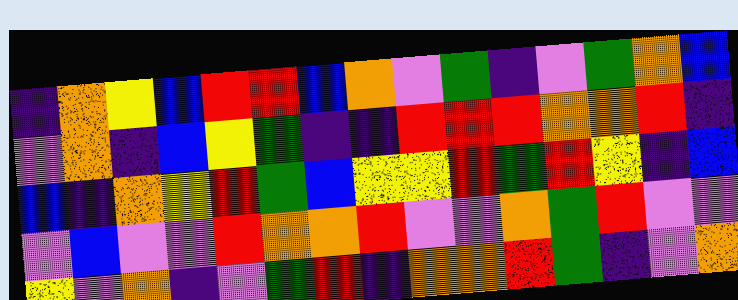[["indigo", "orange", "yellow", "blue", "red", "red", "blue", "orange", "violet", "green", "indigo", "violet", "green", "orange", "blue"], ["violet", "orange", "indigo", "blue", "yellow", "green", "indigo", "indigo", "red", "red", "red", "orange", "orange", "red", "indigo"], ["blue", "indigo", "orange", "yellow", "red", "green", "blue", "yellow", "yellow", "red", "green", "red", "yellow", "indigo", "blue"], ["violet", "blue", "violet", "violet", "red", "orange", "orange", "red", "violet", "violet", "orange", "green", "red", "violet", "violet"], ["yellow", "violet", "orange", "indigo", "violet", "green", "red", "indigo", "orange", "orange", "red", "green", "indigo", "violet", "orange"]]